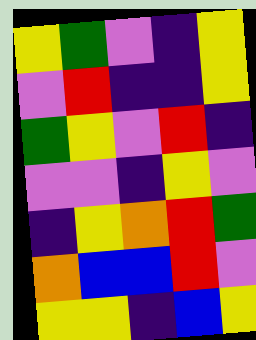[["yellow", "green", "violet", "indigo", "yellow"], ["violet", "red", "indigo", "indigo", "yellow"], ["green", "yellow", "violet", "red", "indigo"], ["violet", "violet", "indigo", "yellow", "violet"], ["indigo", "yellow", "orange", "red", "green"], ["orange", "blue", "blue", "red", "violet"], ["yellow", "yellow", "indigo", "blue", "yellow"]]